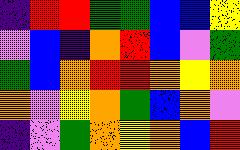[["indigo", "red", "red", "green", "green", "blue", "blue", "yellow"], ["violet", "blue", "indigo", "orange", "red", "blue", "violet", "green"], ["green", "blue", "orange", "red", "red", "orange", "yellow", "orange"], ["orange", "violet", "yellow", "orange", "green", "blue", "orange", "violet"], ["indigo", "violet", "green", "orange", "yellow", "orange", "blue", "red"]]